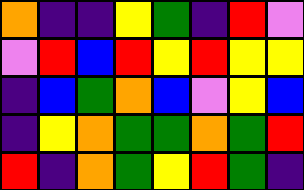[["orange", "indigo", "indigo", "yellow", "green", "indigo", "red", "violet"], ["violet", "red", "blue", "red", "yellow", "red", "yellow", "yellow"], ["indigo", "blue", "green", "orange", "blue", "violet", "yellow", "blue"], ["indigo", "yellow", "orange", "green", "green", "orange", "green", "red"], ["red", "indigo", "orange", "green", "yellow", "red", "green", "indigo"]]